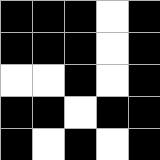[["black", "black", "black", "white", "black"], ["black", "black", "black", "white", "black"], ["white", "white", "black", "white", "black"], ["black", "black", "white", "black", "black"], ["black", "white", "black", "white", "black"]]